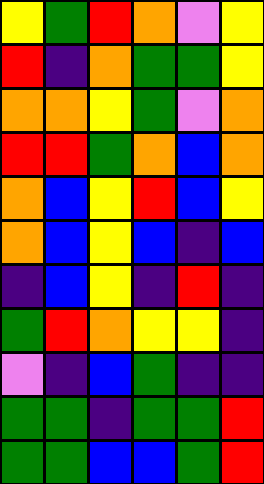[["yellow", "green", "red", "orange", "violet", "yellow"], ["red", "indigo", "orange", "green", "green", "yellow"], ["orange", "orange", "yellow", "green", "violet", "orange"], ["red", "red", "green", "orange", "blue", "orange"], ["orange", "blue", "yellow", "red", "blue", "yellow"], ["orange", "blue", "yellow", "blue", "indigo", "blue"], ["indigo", "blue", "yellow", "indigo", "red", "indigo"], ["green", "red", "orange", "yellow", "yellow", "indigo"], ["violet", "indigo", "blue", "green", "indigo", "indigo"], ["green", "green", "indigo", "green", "green", "red"], ["green", "green", "blue", "blue", "green", "red"]]